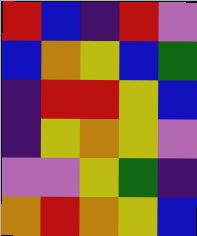[["red", "blue", "indigo", "red", "violet"], ["blue", "orange", "yellow", "blue", "green"], ["indigo", "red", "red", "yellow", "blue"], ["indigo", "yellow", "orange", "yellow", "violet"], ["violet", "violet", "yellow", "green", "indigo"], ["orange", "red", "orange", "yellow", "blue"]]